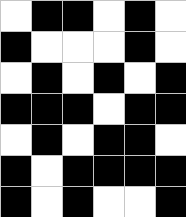[["white", "black", "black", "white", "black", "white"], ["black", "white", "white", "white", "black", "white"], ["white", "black", "white", "black", "white", "black"], ["black", "black", "black", "white", "black", "black"], ["white", "black", "white", "black", "black", "white"], ["black", "white", "black", "black", "black", "black"], ["black", "white", "black", "white", "white", "black"]]